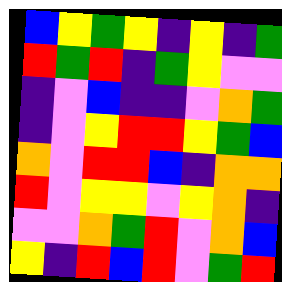[["blue", "yellow", "green", "yellow", "indigo", "yellow", "indigo", "green"], ["red", "green", "red", "indigo", "green", "yellow", "violet", "violet"], ["indigo", "violet", "blue", "indigo", "indigo", "violet", "orange", "green"], ["indigo", "violet", "yellow", "red", "red", "yellow", "green", "blue"], ["orange", "violet", "red", "red", "blue", "indigo", "orange", "orange"], ["red", "violet", "yellow", "yellow", "violet", "yellow", "orange", "indigo"], ["violet", "violet", "orange", "green", "red", "violet", "orange", "blue"], ["yellow", "indigo", "red", "blue", "red", "violet", "green", "red"]]